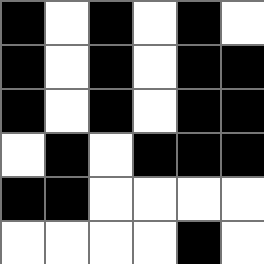[["black", "white", "black", "white", "black", "white"], ["black", "white", "black", "white", "black", "black"], ["black", "white", "black", "white", "black", "black"], ["white", "black", "white", "black", "black", "black"], ["black", "black", "white", "white", "white", "white"], ["white", "white", "white", "white", "black", "white"]]